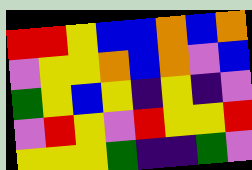[["red", "red", "yellow", "blue", "blue", "orange", "blue", "orange"], ["violet", "yellow", "yellow", "orange", "blue", "orange", "violet", "blue"], ["green", "yellow", "blue", "yellow", "indigo", "yellow", "indigo", "violet"], ["violet", "red", "yellow", "violet", "red", "yellow", "yellow", "red"], ["yellow", "yellow", "yellow", "green", "indigo", "indigo", "green", "violet"]]